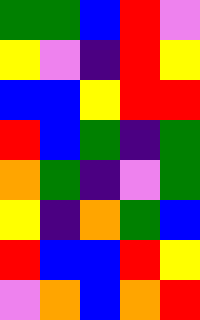[["green", "green", "blue", "red", "violet"], ["yellow", "violet", "indigo", "red", "yellow"], ["blue", "blue", "yellow", "red", "red"], ["red", "blue", "green", "indigo", "green"], ["orange", "green", "indigo", "violet", "green"], ["yellow", "indigo", "orange", "green", "blue"], ["red", "blue", "blue", "red", "yellow"], ["violet", "orange", "blue", "orange", "red"]]